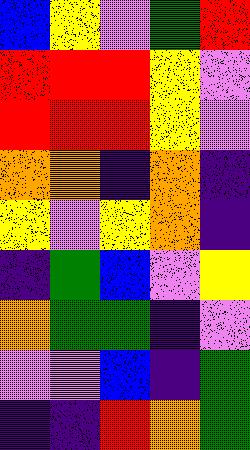[["blue", "yellow", "violet", "green", "red"], ["red", "red", "red", "yellow", "violet"], ["red", "red", "red", "yellow", "violet"], ["orange", "orange", "indigo", "orange", "indigo"], ["yellow", "violet", "yellow", "orange", "indigo"], ["indigo", "green", "blue", "violet", "yellow"], ["orange", "green", "green", "indigo", "violet"], ["violet", "violet", "blue", "indigo", "green"], ["indigo", "indigo", "red", "orange", "green"]]